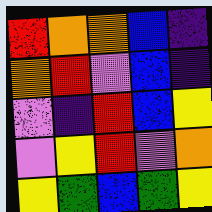[["red", "orange", "orange", "blue", "indigo"], ["orange", "red", "violet", "blue", "indigo"], ["violet", "indigo", "red", "blue", "yellow"], ["violet", "yellow", "red", "violet", "orange"], ["yellow", "green", "blue", "green", "yellow"]]